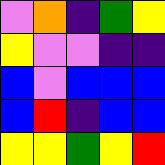[["violet", "orange", "indigo", "green", "yellow"], ["yellow", "violet", "violet", "indigo", "indigo"], ["blue", "violet", "blue", "blue", "blue"], ["blue", "red", "indigo", "blue", "blue"], ["yellow", "yellow", "green", "yellow", "red"]]